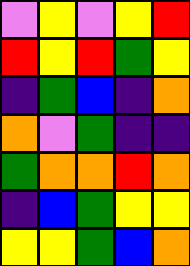[["violet", "yellow", "violet", "yellow", "red"], ["red", "yellow", "red", "green", "yellow"], ["indigo", "green", "blue", "indigo", "orange"], ["orange", "violet", "green", "indigo", "indigo"], ["green", "orange", "orange", "red", "orange"], ["indigo", "blue", "green", "yellow", "yellow"], ["yellow", "yellow", "green", "blue", "orange"]]